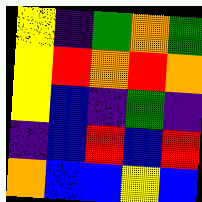[["yellow", "indigo", "green", "orange", "green"], ["yellow", "red", "orange", "red", "orange"], ["yellow", "blue", "indigo", "green", "indigo"], ["indigo", "blue", "red", "blue", "red"], ["orange", "blue", "blue", "yellow", "blue"]]